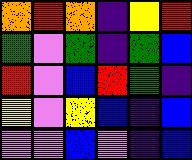[["orange", "red", "orange", "indigo", "yellow", "red"], ["green", "violet", "green", "indigo", "green", "blue"], ["red", "violet", "blue", "red", "green", "indigo"], ["yellow", "violet", "yellow", "blue", "indigo", "blue"], ["violet", "violet", "blue", "violet", "indigo", "blue"]]